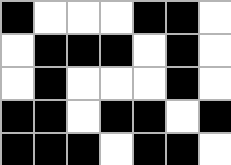[["black", "white", "white", "white", "black", "black", "white"], ["white", "black", "black", "black", "white", "black", "white"], ["white", "black", "white", "white", "white", "black", "white"], ["black", "black", "white", "black", "black", "white", "black"], ["black", "black", "black", "white", "black", "black", "white"]]